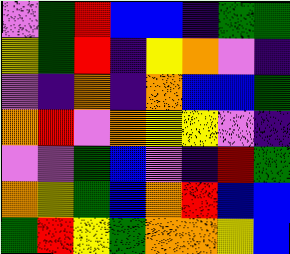[["violet", "green", "red", "blue", "blue", "indigo", "green", "green"], ["yellow", "green", "red", "indigo", "yellow", "orange", "violet", "indigo"], ["violet", "indigo", "orange", "indigo", "orange", "blue", "blue", "green"], ["orange", "red", "violet", "orange", "yellow", "yellow", "violet", "indigo"], ["violet", "violet", "green", "blue", "violet", "indigo", "red", "green"], ["orange", "yellow", "green", "blue", "orange", "red", "blue", "blue"], ["green", "red", "yellow", "green", "orange", "orange", "yellow", "blue"]]